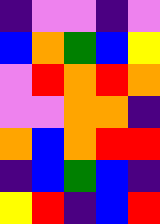[["indigo", "violet", "violet", "indigo", "violet"], ["blue", "orange", "green", "blue", "yellow"], ["violet", "red", "orange", "red", "orange"], ["violet", "violet", "orange", "orange", "indigo"], ["orange", "blue", "orange", "red", "red"], ["indigo", "blue", "green", "blue", "indigo"], ["yellow", "red", "indigo", "blue", "red"]]